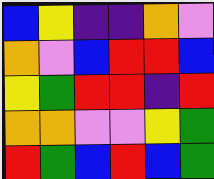[["blue", "yellow", "indigo", "indigo", "orange", "violet"], ["orange", "violet", "blue", "red", "red", "blue"], ["yellow", "green", "red", "red", "indigo", "red"], ["orange", "orange", "violet", "violet", "yellow", "green"], ["red", "green", "blue", "red", "blue", "green"]]